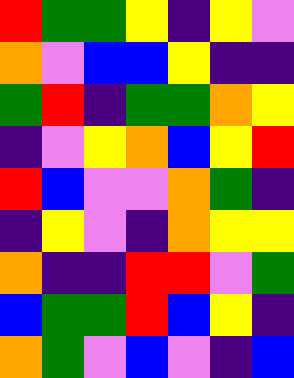[["red", "green", "green", "yellow", "indigo", "yellow", "violet"], ["orange", "violet", "blue", "blue", "yellow", "indigo", "indigo"], ["green", "red", "indigo", "green", "green", "orange", "yellow"], ["indigo", "violet", "yellow", "orange", "blue", "yellow", "red"], ["red", "blue", "violet", "violet", "orange", "green", "indigo"], ["indigo", "yellow", "violet", "indigo", "orange", "yellow", "yellow"], ["orange", "indigo", "indigo", "red", "red", "violet", "green"], ["blue", "green", "green", "red", "blue", "yellow", "indigo"], ["orange", "green", "violet", "blue", "violet", "indigo", "blue"]]